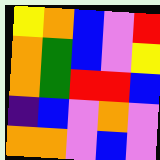[["yellow", "orange", "blue", "violet", "red"], ["orange", "green", "blue", "violet", "yellow"], ["orange", "green", "red", "red", "blue"], ["indigo", "blue", "violet", "orange", "violet"], ["orange", "orange", "violet", "blue", "violet"]]